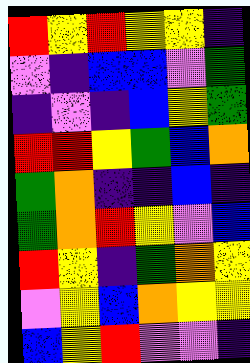[["red", "yellow", "red", "yellow", "yellow", "indigo"], ["violet", "indigo", "blue", "blue", "violet", "green"], ["indigo", "violet", "indigo", "blue", "yellow", "green"], ["red", "red", "yellow", "green", "blue", "orange"], ["green", "orange", "indigo", "indigo", "blue", "indigo"], ["green", "orange", "red", "yellow", "violet", "blue"], ["red", "yellow", "indigo", "green", "orange", "yellow"], ["violet", "yellow", "blue", "orange", "yellow", "yellow"], ["blue", "yellow", "red", "violet", "violet", "indigo"]]